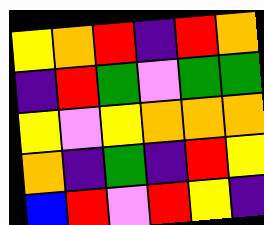[["yellow", "orange", "red", "indigo", "red", "orange"], ["indigo", "red", "green", "violet", "green", "green"], ["yellow", "violet", "yellow", "orange", "orange", "orange"], ["orange", "indigo", "green", "indigo", "red", "yellow"], ["blue", "red", "violet", "red", "yellow", "indigo"]]